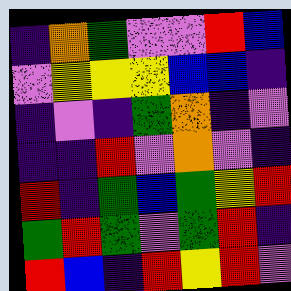[["indigo", "orange", "green", "violet", "violet", "red", "blue"], ["violet", "yellow", "yellow", "yellow", "blue", "blue", "indigo"], ["indigo", "violet", "indigo", "green", "orange", "indigo", "violet"], ["indigo", "indigo", "red", "violet", "orange", "violet", "indigo"], ["red", "indigo", "green", "blue", "green", "yellow", "red"], ["green", "red", "green", "violet", "green", "red", "indigo"], ["red", "blue", "indigo", "red", "yellow", "red", "violet"]]